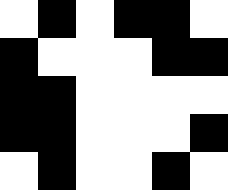[["white", "black", "white", "black", "black", "white"], ["black", "white", "white", "white", "black", "black"], ["black", "black", "white", "white", "white", "white"], ["black", "black", "white", "white", "white", "black"], ["white", "black", "white", "white", "black", "white"]]